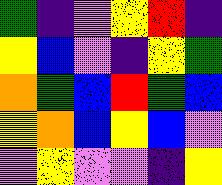[["green", "indigo", "violet", "yellow", "red", "indigo"], ["yellow", "blue", "violet", "indigo", "yellow", "green"], ["orange", "green", "blue", "red", "green", "blue"], ["yellow", "orange", "blue", "yellow", "blue", "violet"], ["violet", "yellow", "violet", "violet", "indigo", "yellow"]]